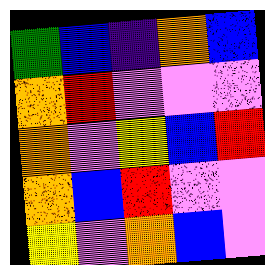[["green", "blue", "indigo", "orange", "blue"], ["orange", "red", "violet", "violet", "violet"], ["orange", "violet", "yellow", "blue", "red"], ["orange", "blue", "red", "violet", "violet"], ["yellow", "violet", "orange", "blue", "violet"]]